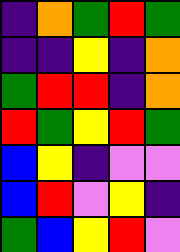[["indigo", "orange", "green", "red", "green"], ["indigo", "indigo", "yellow", "indigo", "orange"], ["green", "red", "red", "indigo", "orange"], ["red", "green", "yellow", "red", "green"], ["blue", "yellow", "indigo", "violet", "violet"], ["blue", "red", "violet", "yellow", "indigo"], ["green", "blue", "yellow", "red", "violet"]]